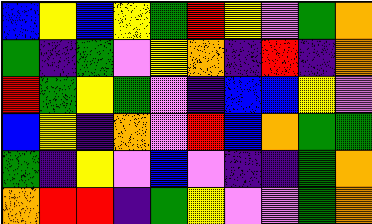[["blue", "yellow", "blue", "yellow", "green", "red", "yellow", "violet", "green", "orange"], ["green", "indigo", "green", "violet", "yellow", "orange", "indigo", "red", "indigo", "orange"], ["red", "green", "yellow", "green", "violet", "indigo", "blue", "blue", "yellow", "violet"], ["blue", "yellow", "indigo", "orange", "violet", "red", "blue", "orange", "green", "green"], ["green", "indigo", "yellow", "violet", "blue", "violet", "indigo", "indigo", "green", "orange"], ["orange", "red", "red", "indigo", "green", "yellow", "violet", "violet", "green", "orange"]]